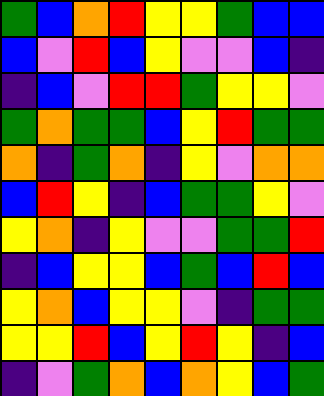[["green", "blue", "orange", "red", "yellow", "yellow", "green", "blue", "blue"], ["blue", "violet", "red", "blue", "yellow", "violet", "violet", "blue", "indigo"], ["indigo", "blue", "violet", "red", "red", "green", "yellow", "yellow", "violet"], ["green", "orange", "green", "green", "blue", "yellow", "red", "green", "green"], ["orange", "indigo", "green", "orange", "indigo", "yellow", "violet", "orange", "orange"], ["blue", "red", "yellow", "indigo", "blue", "green", "green", "yellow", "violet"], ["yellow", "orange", "indigo", "yellow", "violet", "violet", "green", "green", "red"], ["indigo", "blue", "yellow", "yellow", "blue", "green", "blue", "red", "blue"], ["yellow", "orange", "blue", "yellow", "yellow", "violet", "indigo", "green", "green"], ["yellow", "yellow", "red", "blue", "yellow", "red", "yellow", "indigo", "blue"], ["indigo", "violet", "green", "orange", "blue", "orange", "yellow", "blue", "green"]]